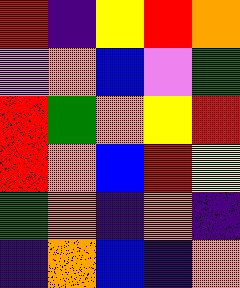[["red", "indigo", "yellow", "red", "orange"], ["violet", "orange", "blue", "violet", "green"], ["red", "green", "orange", "yellow", "red"], ["red", "orange", "blue", "red", "yellow"], ["green", "orange", "indigo", "orange", "indigo"], ["indigo", "orange", "blue", "indigo", "orange"]]